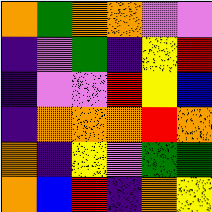[["orange", "green", "orange", "orange", "violet", "violet"], ["indigo", "violet", "green", "indigo", "yellow", "red"], ["indigo", "violet", "violet", "red", "yellow", "blue"], ["indigo", "orange", "orange", "orange", "red", "orange"], ["orange", "indigo", "yellow", "violet", "green", "green"], ["orange", "blue", "red", "indigo", "orange", "yellow"]]